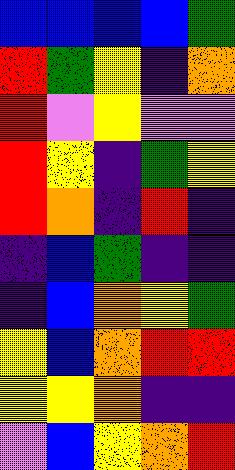[["blue", "blue", "blue", "blue", "green"], ["red", "green", "yellow", "indigo", "orange"], ["red", "violet", "yellow", "violet", "violet"], ["red", "yellow", "indigo", "green", "yellow"], ["red", "orange", "indigo", "red", "indigo"], ["indigo", "blue", "green", "indigo", "indigo"], ["indigo", "blue", "orange", "yellow", "green"], ["yellow", "blue", "orange", "red", "red"], ["yellow", "yellow", "orange", "indigo", "indigo"], ["violet", "blue", "yellow", "orange", "red"]]